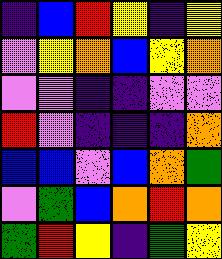[["indigo", "blue", "red", "yellow", "indigo", "yellow"], ["violet", "yellow", "orange", "blue", "yellow", "orange"], ["violet", "violet", "indigo", "indigo", "violet", "violet"], ["red", "violet", "indigo", "indigo", "indigo", "orange"], ["blue", "blue", "violet", "blue", "orange", "green"], ["violet", "green", "blue", "orange", "red", "orange"], ["green", "red", "yellow", "indigo", "green", "yellow"]]